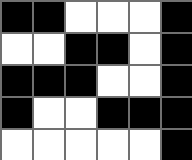[["black", "black", "white", "white", "white", "black"], ["white", "white", "black", "black", "white", "black"], ["black", "black", "black", "white", "white", "black"], ["black", "white", "white", "black", "black", "black"], ["white", "white", "white", "white", "white", "black"]]